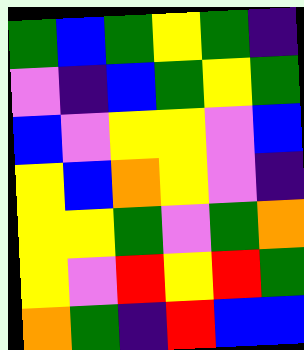[["green", "blue", "green", "yellow", "green", "indigo"], ["violet", "indigo", "blue", "green", "yellow", "green"], ["blue", "violet", "yellow", "yellow", "violet", "blue"], ["yellow", "blue", "orange", "yellow", "violet", "indigo"], ["yellow", "yellow", "green", "violet", "green", "orange"], ["yellow", "violet", "red", "yellow", "red", "green"], ["orange", "green", "indigo", "red", "blue", "blue"]]